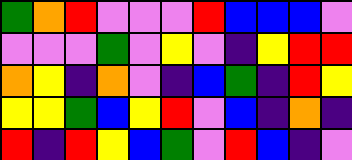[["green", "orange", "red", "violet", "violet", "violet", "red", "blue", "blue", "blue", "violet"], ["violet", "violet", "violet", "green", "violet", "yellow", "violet", "indigo", "yellow", "red", "red"], ["orange", "yellow", "indigo", "orange", "violet", "indigo", "blue", "green", "indigo", "red", "yellow"], ["yellow", "yellow", "green", "blue", "yellow", "red", "violet", "blue", "indigo", "orange", "indigo"], ["red", "indigo", "red", "yellow", "blue", "green", "violet", "red", "blue", "indigo", "violet"]]